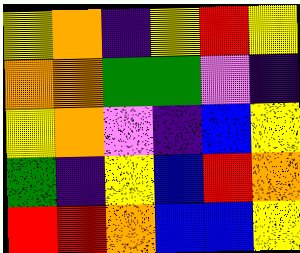[["yellow", "orange", "indigo", "yellow", "red", "yellow"], ["orange", "orange", "green", "green", "violet", "indigo"], ["yellow", "orange", "violet", "indigo", "blue", "yellow"], ["green", "indigo", "yellow", "blue", "red", "orange"], ["red", "red", "orange", "blue", "blue", "yellow"]]